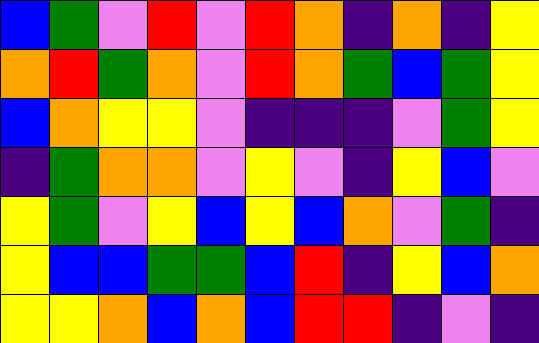[["blue", "green", "violet", "red", "violet", "red", "orange", "indigo", "orange", "indigo", "yellow"], ["orange", "red", "green", "orange", "violet", "red", "orange", "green", "blue", "green", "yellow"], ["blue", "orange", "yellow", "yellow", "violet", "indigo", "indigo", "indigo", "violet", "green", "yellow"], ["indigo", "green", "orange", "orange", "violet", "yellow", "violet", "indigo", "yellow", "blue", "violet"], ["yellow", "green", "violet", "yellow", "blue", "yellow", "blue", "orange", "violet", "green", "indigo"], ["yellow", "blue", "blue", "green", "green", "blue", "red", "indigo", "yellow", "blue", "orange"], ["yellow", "yellow", "orange", "blue", "orange", "blue", "red", "red", "indigo", "violet", "indigo"]]